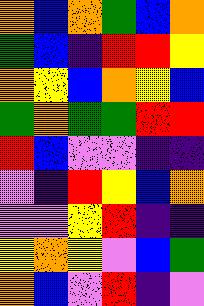[["orange", "blue", "orange", "green", "blue", "orange"], ["green", "blue", "indigo", "red", "red", "yellow"], ["orange", "yellow", "blue", "orange", "yellow", "blue"], ["green", "orange", "green", "green", "red", "red"], ["red", "blue", "violet", "violet", "indigo", "indigo"], ["violet", "indigo", "red", "yellow", "blue", "orange"], ["violet", "violet", "yellow", "red", "indigo", "indigo"], ["yellow", "orange", "yellow", "violet", "blue", "green"], ["orange", "blue", "violet", "red", "indigo", "violet"]]